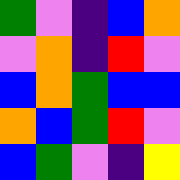[["green", "violet", "indigo", "blue", "orange"], ["violet", "orange", "indigo", "red", "violet"], ["blue", "orange", "green", "blue", "blue"], ["orange", "blue", "green", "red", "violet"], ["blue", "green", "violet", "indigo", "yellow"]]